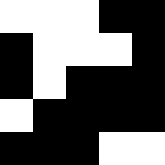[["white", "white", "white", "black", "black"], ["black", "white", "white", "white", "black"], ["black", "white", "black", "black", "black"], ["white", "black", "black", "black", "black"], ["black", "black", "black", "white", "white"]]